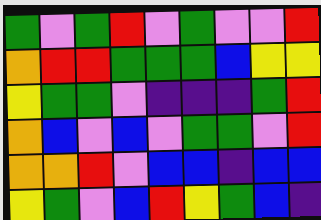[["green", "violet", "green", "red", "violet", "green", "violet", "violet", "red"], ["orange", "red", "red", "green", "green", "green", "blue", "yellow", "yellow"], ["yellow", "green", "green", "violet", "indigo", "indigo", "indigo", "green", "red"], ["orange", "blue", "violet", "blue", "violet", "green", "green", "violet", "red"], ["orange", "orange", "red", "violet", "blue", "blue", "indigo", "blue", "blue"], ["yellow", "green", "violet", "blue", "red", "yellow", "green", "blue", "indigo"]]